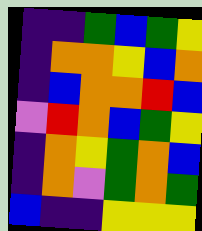[["indigo", "indigo", "green", "blue", "green", "yellow"], ["indigo", "orange", "orange", "yellow", "blue", "orange"], ["indigo", "blue", "orange", "orange", "red", "blue"], ["violet", "red", "orange", "blue", "green", "yellow"], ["indigo", "orange", "yellow", "green", "orange", "blue"], ["indigo", "orange", "violet", "green", "orange", "green"], ["blue", "indigo", "indigo", "yellow", "yellow", "yellow"]]